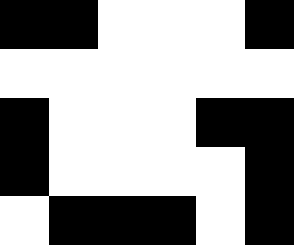[["black", "black", "white", "white", "white", "black"], ["white", "white", "white", "white", "white", "white"], ["black", "white", "white", "white", "black", "black"], ["black", "white", "white", "white", "white", "black"], ["white", "black", "black", "black", "white", "black"]]